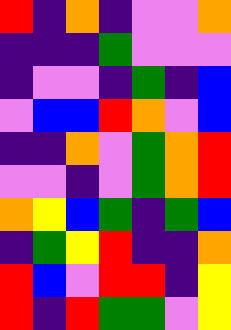[["red", "indigo", "orange", "indigo", "violet", "violet", "orange"], ["indigo", "indigo", "indigo", "green", "violet", "violet", "violet"], ["indigo", "violet", "violet", "indigo", "green", "indigo", "blue"], ["violet", "blue", "blue", "red", "orange", "violet", "blue"], ["indigo", "indigo", "orange", "violet", "green", "orange", "red"], ["violet", "violet", "indigo", "violet", "green", "orange", "red"], ["orange", "yellow", "blue", "green", "indigo", "green", "blue"], ["indigo", "green", "yellow", "red", "indigo", "indigo", "orange"], ["red", "blue", "violet", "red", "red", "indigo", "yellow"], ["red", "indigo", "red", "green", "green", "violet", "yellow"]]